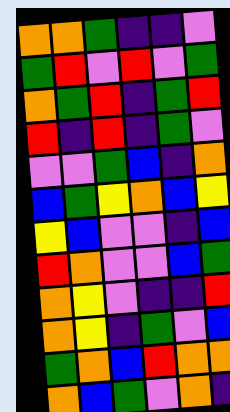[["orange", "orange", "green", "indigo", "indigo", "violet"], ["green", "red", "violet", "red", "violet", "green"], ["orange", "green", "red", "indigo", "green", "red"], ["red", "indigo", "red", "indigo", "green", "violet"], ["violet", "violet", "green", "blue", "indigo", "orange"], ["blue", "green", "yellow", "orange", "blue", "yellow"], ["yellow", "blue", "violet", "violet", "indigo", "blue"], ["red", "orange", "violet", "violet", "blue", "green"], ["orange", "yellow", "violet", "indigo", "indigo", "red"], ["orange", "yellow", "indigo", "green", "violet", "blue"], ["green", "orange", "blue", "red", "orange", "orange"], ["orange", "blue", "green", "violet", "orange", "indigo"]]